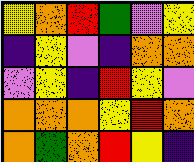[["yellow", "orange", "red", "green", "violet", "yellow"], ["indigo", "yellow", "violet", "indigo", "orange", "orange"], ["violet", "yellow", "indigo", "red", "yellow", "violet"], ["orange", "orange", "orange", "yellow", "red", "orange"], ["orange", "green", "orange", "red", "yellow", "indigo"]]